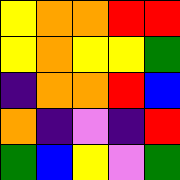[["yellow", "orange", "orange", "red", "red"], ["yellow", "orange", "yellow", "yellow", "green"], ["indigo", "orange", "orange", "red", "blue"], ["orange", "indigo", "violet", "indigo", "red"], ["green", "blue", "yellow", "violet", "green"]]